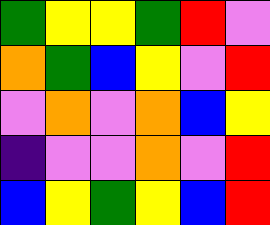[["green", "yellow", "yellow", "green", "red", "violet"], ["orange", "green", "blue", "yellow", "violet", "red"], ["violet", "orange", "violet", "orange", "blue", "yellow"], ["indigo", "violet", "violet", "orange", "violet", "red"], ["blue", "yellow", "green", "yellow", "blue", "red"]]